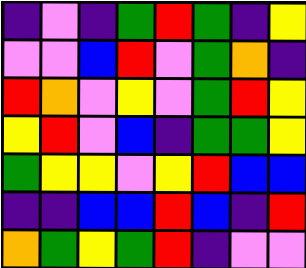[["indigo", "violet", "indigo", "green", "red", "green", "indigo", "yellow"], ["violet", "violet", "blue", "red", "violet", "green", "orange", "indigo"], ["red", "orange", "violet", "yellow", "violet", "green", "red", "yellow"], ["yellow", "red", "violet", "blue", "indigo", "green", "green", "yellow"], ["green", "yellow", "yellow", "violet", "yellow", "red", "blue", "blue"], ["indigo", "indigo", "blue", "blue", "red", "blue", "indigo", "red"], ["orange", "green", "yellow", "green", "red", "indigo", "violet", "violet"]]